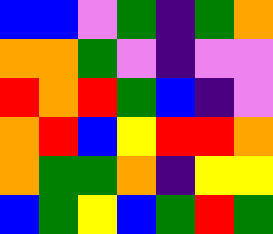[["blue", "blue", "violet", "green", "indigo", "green", "orange"], ["orange", "orange", "green", "violet", "indigo", "violet", "violet"], ["red", "orange", "red", "green", "blue", "indigo", "violet"], ["orange", "red", "blue", "yellow", "red", "red", "orange"], ["orange", "green", "green", "orange", "indigo", "yellow", "yellow"], ["blue", "green", "yellow", "blue", "green", "red", "green"]]